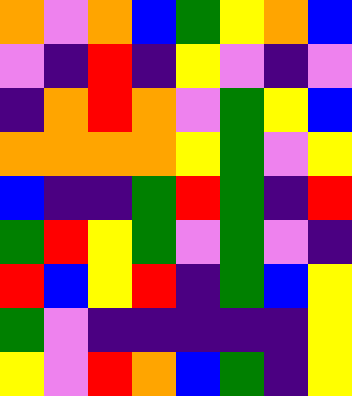[["orange", "violet", "orange", "blue", "green", "yellow", "orange", "blue"], ["violet", "indigo", "red", "indigo", "yellow", "violet", "indigo", "violet"], ["indigo", "orange", "red", "orange", "violet", "green", "yellow", "blue"], ["orange", "orange", "orange", "orange", "yellow", "green", "violet", "yellow"], ["blue", "indigo", "indigo", "green", "red", "green", "indigo", "red"], ["green", "red", "yellow", "green", "violet", "green", "violet", "indigo"], ["red", "blue", "yellow", "red", "indigo", "green", "blue", "yellow"], ["green", "violet", "indigo", "indigo", "indigo", "indigo", "indigo", "yellow"], ["yellow", "violet", "red", "orange", "blue", "green", "indigo", "yellow"]]